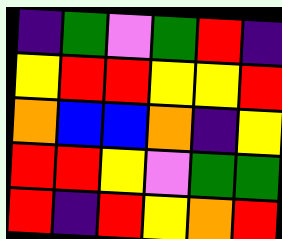[["indigo", "green", "violet", "green", "red", "indigo"], ["yellow", "red", "red", "yellow", "yellow", "red"], ["orange", "blue", "blue", "orange", "indigo", "yellow"], ["red", "red", "yellow", "violet", "green", "green"], ["red", "indigo", "red", "yellow", "orange", "red"]]